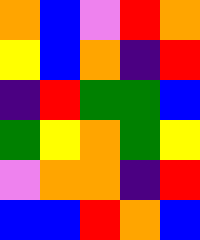[["orange", "blue", "violet", "red", "orange"], ["yellow", "blue", "orange", "indigo", "red"], ["indigo", "red", "green", "green", "blue"], ["green", "yellow", "orange", "green", "yellow"], ["violet", "orange", "orange", "indigo", "red"], ["blue", "blue", "red", "orange", "blue"]]